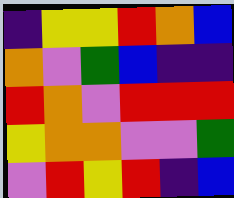[["indigo", "yellow", "yellow", "red", "orange", "blue"], ["orange", "violet", "green", "blue", "indigo", "indigo"], ["red", "orange", "violet", "red", "red", "red"], ["yellow", "orange", "orange", "violet", "violet", "green"], ["violet", "red", "yellow", "red", "indigo", "blue"]]